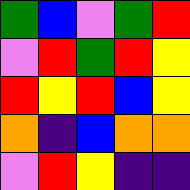[["green", "blue", "violet", "green", "red"], ["violet", "red", "green", "red", "yellow"], ["red", "yellow", "red", "blue", "yellow"], ["orange", "indigo", "blue", "orange", "orange"], ["violet", "red", "yellow", "indigo", "indigo"]]